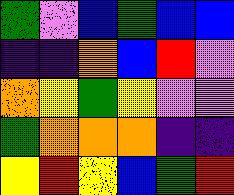[["green", "violet", "blue", "green", "blue", "blue"], ["indigo", "indigo", "orange", "blue", "red", "violet"], ["orange", "yellow", "green", "yellow", "violet", "violet"], ["green", "orange", "orange", "orange", "indigo", "indigo"], ["yellow", "red", "yellow", "blue", "green", "red"]]